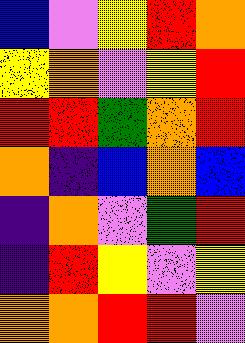[["blue", "violet", "yellow", "red", "orange"], ["yellow", "orange", "violet", "yellow", "red"], ["red", "red", "green", "orange", "red"], ["orange", "indigo", "blue", "orange", "blue"], ["indigo", "orange", "violet", "green", "red"], ["indigo", "red", "yellow", "violet", "yellow"], ["orange", "orange", "red", "red", "violet"]]